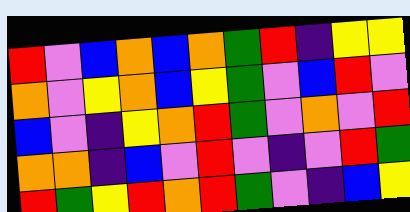[["red", "violet", "blue", "orange", "blue", "orange", "green", "red", "indigo", "yellow", "yellow"], ["orange", "violet", "yellow", "orange", "blue", "yellow", "green", "violet", "blue", "red", "violet"], ["blue", "violet", "indigo", "yellow", "orange", "red", "green", "violet", "orange", "violet", "red"], ["orange", "orange", "indigo", "blue", "violet", "red", "violet", "indigo", "violet", "red", "green"], ["red", "green", "yellow", "red", "orange", "red", "green", "violet", "indigo", "blue", "yellow"]]